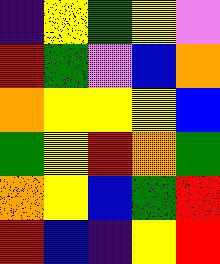[["indigo", "yellow", "green", "yellow", "violet"], ["red", "green", "violet", "blue", "orange"], ["orange", "yellow", "yellow", "yellow", "blue"], ["green", "yellow", "red", "orange", "green"], ["orange", "yellow", "blue", "green", "red"], ["red", "blue", "indigo", "yellow", "red"]]